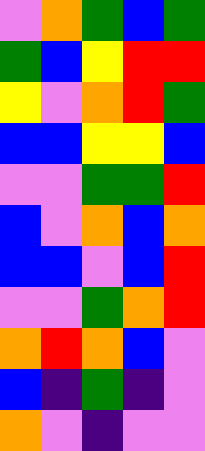[["violet", "orange", "green", "blue", "green"], ["green", "blue", "yellow", "red", "red"], ["yellow", "violet", "orange", "red", "green"], ["blue", "blue", "yellow", "yellow", "blue"], ["violet", "violet", "green", "green", "red"], ["blue", "violet", "orange", "blue", "orange"], ["blue", "blue", "violet", "blue", "red"], ["violet", "violet", "green", "orange", "red"], ["orange", "red", "orange", "blue", "violet"], ["blue", "indigo", "green", "indigo", "violet"], ["orange", "violet", "indigo", "violet", "violet"]]